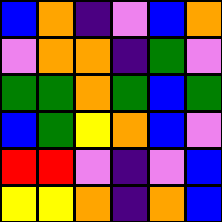[["blue", "orange", "indigo", "violet", "blue", "orange"], ["violet", "orange", "orange", "indigo", "green", "violet"], ["green", "green", "orange", "green", "blue", "green"], ["blue", "green", "yellow", "orange", "blue", "violet"], ["red", "red", "violet", "indigo", "violet", "blue"], ["yellow", "yellow", "orange", "indigo", "orange", "blue"]]